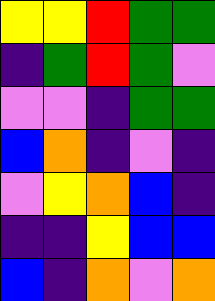[["yellow", "yellow", "red", "green", "green"], ["indigo", "green", "red", "green", "violet"], ["violet", "violet", "indigo", "green", "green"], ["blue", "orange", "indigo", "violet", "indigo"], ["violet", "yellow", "orange", "blue", "indigo"], ["indigo", "indigo", "yellow", "blue", "blue"], ["blue", "indigo", "orange", "violet", "orange"]]